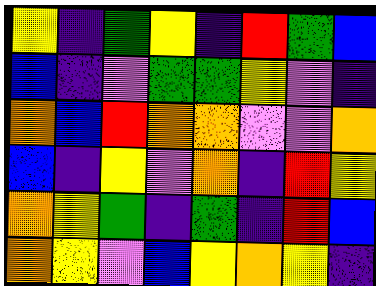[["yellow", "indigo", "green", "yellow", "indigo", "red", "green", "blue"], ["blue", "indigo", "violet", "green", "green", "yellow", "violet", "indigo"], ["orange", "blue", "red", "orange", "orange", "violet", "violet", "orange"], ["blue", "indigo", "yellow", "violet", "orange", "indigo", "red", "yellow"], ["orange", "yellow", "green", "indigo", "green", "indigo", "red", "blue"], ["orange", "yellow", "violet", "blue", "yellow", "orange", "yellow", "indigo"]]